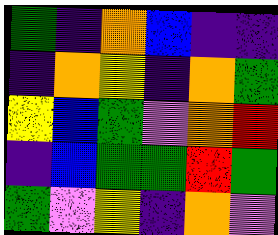[["green", "indigo", "orange", "blue", "indigo", "indigo"], ["indigo", "orange", "yellow", "indigo", "orange", "green"], ["yellow", "blue", "green", "violet", "orange", "red"], ["indigo", "blue", "green", "green", "red", "green"], ["green", "violet", "yellow", "indigo", "orange", "violet"]]